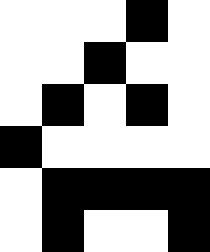[["white", "white", "white", "black", "white"], ["white", "white", "black", "white", "white"], ["white", "black", "white", "black", "white"], ["black", "white", "white", "white", "white"], ["white", "black", "black", "black", "black"], ["white", "black", "white", "white", "black"]]